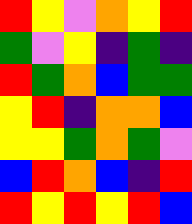[["red", "yellow", "violet", "orange", "yellow", "red"], ["green", "violet", "yellow", "indigo", "green", "indigo"], ["red", "green", "orange", "blue", "green", "green"], ["yellow", "red", "indigo", "orange", "orange", "blue"], ["yellow", "yellow", "green", "orange", "green", "violet"], ["blue", "red", "orange", "blue", "indigo", "red"], ["red", "yellow", "red", "yellow", "red", "blue"]]